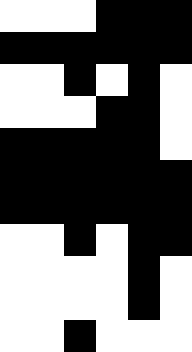[["white", "white", "white", "black", "black", "black"], ["black", "black", "black", "black", "black", "black"], ["white", "white", "black", "white", "black", "white"], ["white", "white", "white", "black", "black", "white"], ["black", "black", "black", "black", "black", "white"], ["black", "black", "black", "black", "black", "black"], ["black", "black", "black", "black", "black", "black"], ["white", "white", "black", "white", "black", "black"], ["white", "white", "white", "white", "black", "white"], ["white", "white", "white", "white", "black", "white"], ["white", "white", "black", "white", "white", "white"]]